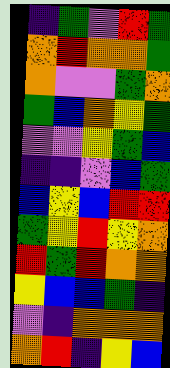[["indigo", "green", "violet", "red", "green"], ["orange", "red", "orange", "orange", "green"], ["orange", "violet", "violet", "green", "orange"], ["green", "blue", "orange", "yellow", "green"], ["violet", "violet", "yellow", "green", "blue"], ["indigo", "indigo", "violet", "blue", "green"], ["blue", "yellow", "blue", "red", "red"], ["green", "yellow", "red", "yellow", "orange"], ["red", "green", "red", "orange", "orange"], ["yellow", "blue", "blue", "green", "indigo"], ["violet", "indigo", "orange", "orange", "orange"], ["orange", "red", "indigo", "yellow", "blue"]]